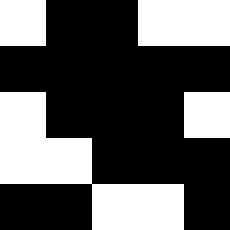[["white", "black", "black", "white", "white"], ["black", "black", "black", "black", "black"], ["white", "black", "black", "black", "white"], ["white", "white", "black", "black", "black"], ["black", "black", "white", "white", "black"]]